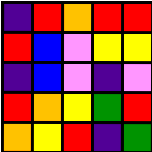[["indigo", "red", "orange", "red", "red"], ["red", "blue", "violet", "yellow", "yellow"], ["indigo", "blue", "violet", "indigo", "violet"], ["red", "orange", "yellow", "green", "red"], ["orange", "yellow", "red", "indigo", "green"]]